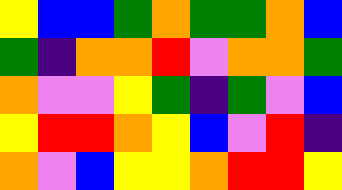[["yellow", "blue", "blue", "green", "orange", "green", "green", "orange", "blue"], ["green", "indigo", "orange", "orange", "red", "violet", "orange", "orange", "green"], ["orange", "violet", "violet", "yellow", "green", "indigo", "green", "violet", "blue"], ["yellow", "red", "red", "orange", "yellow", "blue", "violet", "red", "indigo"], ["orange", "violet", "blue", "yellow", "yellow", "orange", "red", "red", "yellow"]]